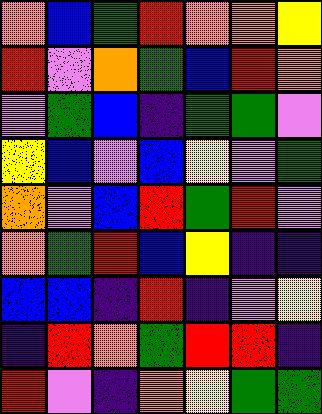[["orange", "blue", "green", "red", "orange", "orange", "yellow"], ["red", "violet", "orange", "green", "blue", "red", "orange"], ["violet", "green", "blue", "indigo", "green", "green", "violet"], ["yellow", "blue", "violet", "blue", "yellow", "violet", "green"], ["orange", "violet", "blue", "red", "green", "red", "violet"], ["orange", "green", "red", "blue", "yellow", "indigo", "indigo"], ["blue", "blue", "indigo", "red", "indigo", "violet", "yellow"], ["indigo", "red", "orange", "green", "red", "red", "indigo"], ["red", "violet", "indigo", "orange", "yellow", "green", "green"]]